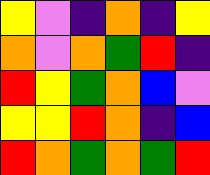[["yellow", "violet", "indigo", "orange", "indigo", "yellow"], ["orange", "violet", "orange", "green", "red", "indigo"], ["red", "yellow", "green", "orange", "blue", "violet"], ["yellow", "yellow", "red", "orange", "indigo", "blue"], ["red", "orange", "green", "orange", "green", "red"]]